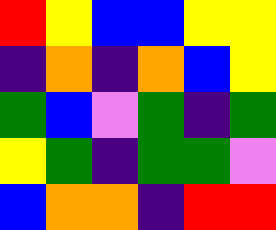[["red", "yellow", "blue", "blue", "yellow", "yellow"], ["indigo", "orange", "indigo", "orange", "blue", "yellow"], ["green", "blue", "violet", "green", "indigo", "green"], ["yellow", "green", "indigo", "green", "green", "violet"], ["blue", "orange", "orange", "indigo", "red", "red"]]